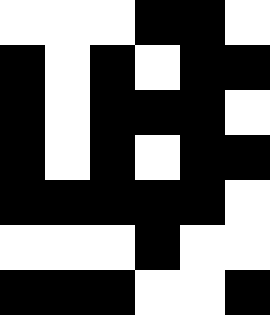[["white", "white", "white", "black", "black", "white"], ["black", "white", "black", "white", "black", "black"], ["black", "white", "black", "black", "black", "white"], ["black", "white", "black", "white", "black", "black"], ["black", "black", "black", "black", "black", "white"], ["white", "white", "white", "black", "white", "white"], ["black", "black", "black", "white", "white", "black"]]